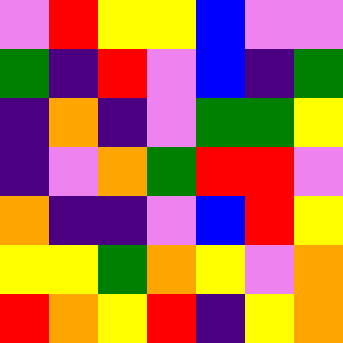[["violet", "red", "yellow", "yellow", "blue", "violet", "violet"], ["green", "indigo", "red", "violet", "blue", "indigo", "green"], ["indigo", "orange", "indigo", "violet", "green", "green", "yellow"], ["indigo", "violet", "orange", "green", "red", "red", "violet"], ["orange", "indigo", "indigo", "violet", "blue", "red", "yellow"], ["yellow", "yellow", "green", "orange", "yellow", "violet", "orange"], ["red", "orange", "yellow", "red", "indigo", "yellow", "orange"]]